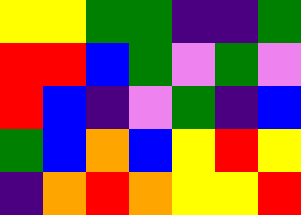[["yellow", "yellow", "green", "green", "indigo", "indigo", "green"], ["red", "red", "blue", "green", "violet", "green", "violet"], ["red", "blue", "indigo", "violet", "green", "indigo", "blue"], ["green", "blue", "orange", "blue", "yellow", "red", "yellow"], ["indigo", "orange", "red", "orange", "yellow", "yellow", "red"]]